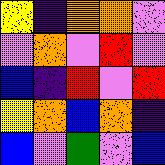[["yellow", "indigo", "orange", "orange", "violet"], ["violet", "orange", "violet", "red", "violet"], ["blue", "indigo", "red", "violet", "red"], ["yellow", "orange", "blue", "orange", "indigo"], ["blue", "violet", "green", "violet", "blue"]]